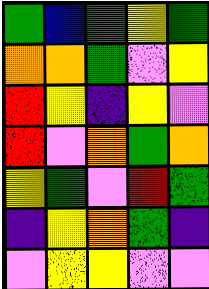[["green", "blue", "green", "yellow", "green"], ["orange", "orange", "green", "violet", "yellow"], ["red", "yellow", "indigo", "yellow", "violet"], ["red", "violet", "orange", "green", "orange"], ["yellow", "green", "violet", "red", "green"], ["indigo", "yellow", "orange", "green", "indigo"], ["violet", "yellow", "yellow", "violet", "violet"]]